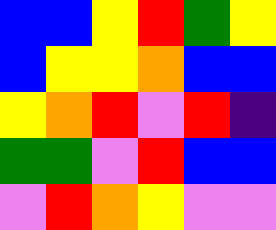[["blue", "blue", "yellow", "red", "green", "yellow"], ["blue", "yellow", "yellow", "orange", "blue", "blue"], ["yellow", "orange", "red", "violet", "red", "indigo"], ["green", "green", "violet", "red", "blue", "blue"], ["violet", "red", "orange", "yellow", "violet", "violet"]]